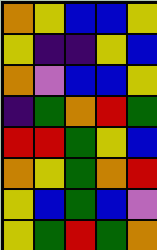[["orange", "yellow", "blue", "blue", "yellow"], ["yellow", "indigo", "indigo", "yellow", "blue"], ["orange", "violet", "blue", "blue", "yellow"], ["indigo", "green", "orange", "red", "green"], ["red", "red", "green", "yellow", "blue"], ["orange", "yellow", "green", "orange", "red"], ["yellow", "blue", "green", "blue", "violet"], ["yellow", "green", "red", "green", "orange"]]